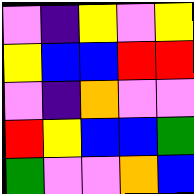[["violet", "indigo", "yellow", "violet", "yellow"], ["yellow", "blue", "blue", "red", "red"], ["violet", "indigo", "orange", "violet", "violet"], ["red", "yellow", "blue", "blue", "green"], ["green", "violet", "violet", "orange", "blue"]]